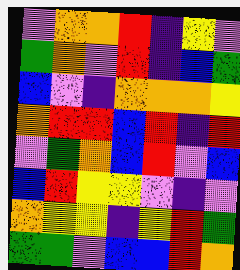[["violet", "orange", "orange", "red", "indigo", "yellow", "violet"], ["green", "orange", "violet", "red", "indigo", "blue", "green"], ["blue", "violet", "indigo", "orange", "orange", "orange", "yellow"], ["orange", "red", "red", "blue", "red", "indigo", "red"], ["violet", "green", "orange", "blue", "red", "violet", "blue"], ["blue", "red", "yellow", "yellow", "violet", "indigo", "violet"], ["orange", "yellow", "yellow", "indigo", "yellow", "red", "green"], ["green", "green", "violet", "blue", "blue", "red", "orange"]]